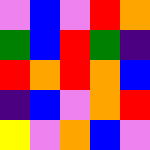[["violet", "blue", "violet", "red", "orange"], ["green", "blue", "red", "green", "indigo"], ["red", "orange", "red", "orange", "blue"], ["indigo", "blue", "violet", "orange", "red"], ["yellow", "violet", "orange", "blue", "violet"]]